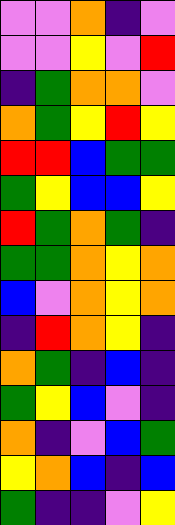[["violet", "violet", "orange", "indigo", "violet"], ["violet", "violet", "yellow", "violet", "red"], ["indigo", "green", "orange", "orange", "violet"], ["orange", "green", "yellow", "red", "yellow"], ["red", "red", "blue", "green", "green"], ["green", "yellow", "blue", "blue", "yellow"], ["red", "green", "orange", "green", "indigo"], ["green", "green", "orange", "yellow", "orange"], ["blue", "violet", "orange", "yellow", "orange"], ["indigo", "red", "orange", "yellow", "indigo"], ["orange", "green", "indigo", "blue", "indigo"], ["green", "yellow", "blue", "violet", "indigo"], ["orange", "indigo", "violet", "blue", "green"], ["yellow", "orange", "blue", "indigo", "blue"], ["green", "indigo", "indigo", "violet", "yellow"]]